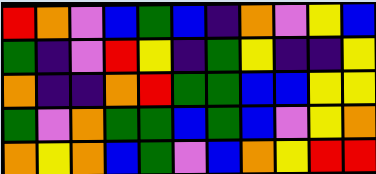[["red", "orange", "violet", "blue", "green", "blue", "indigo", "orange", "violet", "yellow", "blue"], ["green", "indigo", "violet", "red", "yellow", "indigo", "green", "yellow", "indigo", "indigo", "yellow"], ["orange", "indigo", "indigo", "orange", "red", "green", "green", "blue", "blue", "yellow", "yellow"], ["green", "violet", "orange", "green", "green", "blue", "green", "blue", "violet", "yellow", "orange"], ["orange", "yellow", "orange", "blue", "green", "violet", "blue", "orange", "yellow", "red", "red"]]